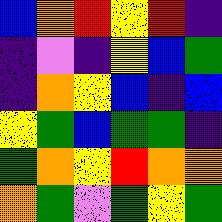[["blue", "orange", "red", "yellow", "red", "indigo"], ["indigo", "violet", "indigo", "yellow", "blue", "green"], ["indigo", "orange", "yellow", "blue", "indigo", "blue"], ["yellow", "green", "blue", "green", "green", "indigo"], ["green", "orange", "yellow", "red", "orange", "orange"], ["orange", "green", "violet", "green", "yellow", "green"]]